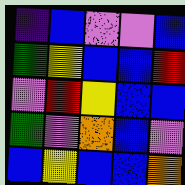[["indigo", "blue", "violet", "violet", "blue"], ["green", "yellow", "blue", "blue", "red"], ["violet", "red", "yellow", "blue", "blue"], ["green", "violet", "orange", "blue", "violet"], ["blue", "yellow", "blue", "blue", "orange"]]